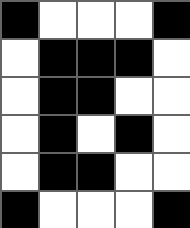[["black", "white", "white", "white", "black"], ["white", "black", "black", "black", "white"], ["white", "black", "black", "white", "white"], ["white", "black", "white", "black", "white"], ["white", "black", "black", "white", "white"], ["black", "white", "white", "white", "black"]]